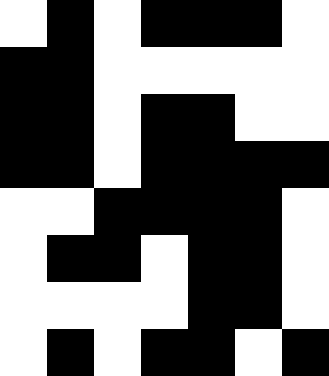[["white", "black", "white", "black", "black", "black", "white"], ["black", "black", "white", "white", "white", "white", "white"], ["black", "black", "white", "black", "black", "white", "white"], ["black", "black", "white", "black", "black", "black", "black"], ["white", "white", "black", "black", "black", "black", "white"], ["white", "black", "black", "white", "black", "black", "white"], ["white", "white", "white", "white", "black", "black", "white"], ["white", "black", "white", "black", "black", "white", "black"]]